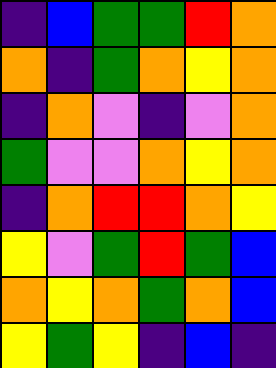[["indigo", "blue", "green", "green", "red", "orange"], ["orange", "indigo", "green", "orange", "yellow", "orange"], ["indigo", "orange", "violet", "indigo", "violet", "orange"], ["green", "violet", "violet", "orange", "yellow", "orange"], ["indigo", "orange", "red", "red", "orange", "yellow"], ["yellow", "violet", "green", "red", "green", "blue"], ["orange", "yellow", "orange", "green", "orange", "blue"], ["yellow", "green", "yellow", "indigo", "blue", "indigo"]]